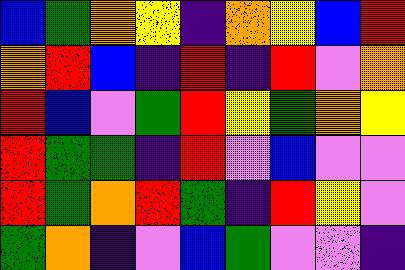[["blue", "green", "orange", "yellow", "indigo", "orange", "yellow", "blue", "red"], ["orange", "red", "blue", "indigo", "red", "indigo", "red", "violet", "orange"], ["red", "blue", "violet", "green", "red", "yellow", "green", "orange", "yellow"], ["red", "green", "green", "indigo", "red", "violet", "blue", "violet", "violet"], ["red", "green", "orange", "red", "green", "indigo", "red", "yellow", "violet"], ["green", "orange", "indigo", "violet", "blue", "green", "violet", "violet", "indigo"]]